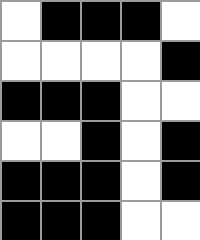[["white", "black", "black", "black", "white"], ["white", "white", "white", "white", "black"], ["black", "black", "black", "white", "white"], ["white", "white", "black", "white", "black"], ["black", "black", "black", "white", "black"], ["black", "black", "black", "white", "white"]]